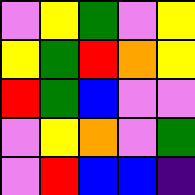[["violet", "yellow", "green", "violet", "yellow"], ["yellow", "green", "red", "orange", "yellow"], ["red", "green", "blue", "violet", "violet"], ["violet", "yellow", "orange", "violet", "green"], ["violet", "red", "blue", "blue", "indigo"]]